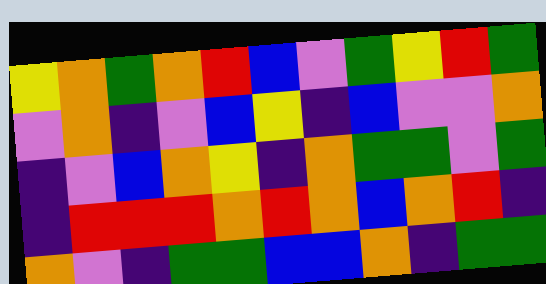[["yellow", "orange", "green", "orange", "red", "blue", "violet", "green", "yellow", "red", "green"], ["violet", "orange", "indigo", "violet", "blue", "yellow", "indigo", "blue", "violet", "violet", "orange"], ["indigo", "violet", "blue", "orange", "yellow", "indigo", "orange", "green", "green", "violet", "green"], ["indigo", "red", "red", "red", "orange", "red", "orange", "blue", "orange", "red", "indigo"], ["orange", "violet", "indigo", "green", "green", "blue", "blue", "orange", "indigo", "green", "green"]]